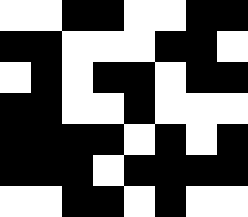[["white", "white", "black", "black", "white", "white", "black", "black"], ["black", "black", "white", "white", "white", "black", "black", "white"], ["white", "black", "white", "black", "black", "white", "black", "black"], ["black", "black", "white", "white", "black", "white", "white", "white"], ["black", "black", "black", "black", "white", "black", "white", "black"], ["black", "black", "black", "white", "black", "black", "black", "black"], ["white", "white", "black", "black", "white", "black", "white", "white"]]